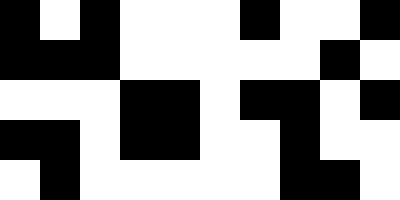[["black", "white", "black", "white", "white", "white", "black", "white", "white", "black"], ["black", "black", "black", "white", "white", "white", "white", "white", "black", "white"], ["white", "white", "white", "black", "black", "white", "black", "black", "white", "black"], ["black", "black", "white", "black", "black", "white", "white", "black", "white", "white"], ["white", "black", "white", "white", "white", "white", "white", "black", "black", "white"]]